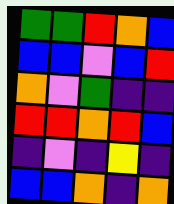[["green", "green", "red", "orange", "blue"], ["blue", "blue", "violet", "blue", "red"], ["orange", "violet", "green", "indigo", "indigo"], ["red", "red", "orange", "red", "blue"], ["indigo", "violet", "indigo", "yellow", "indigo"], ["blue", "blue", "orange", "indigo", "orange"]]